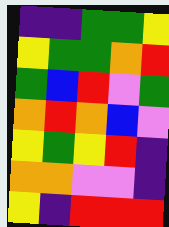[["indigo", "indigo", "green", "green", "yellow"], ["yellow", "green", "green", "orange", "red"], ["green", "blue", "red", "violet", "green"], ["orange", "red", "orange", "blue", "violet"], ["yellow", "green", "yellow", "red", "indigo"], ["orange", "orange", "violet", "violet", "indigo"], ["yellow", "indigo", "red", "red", "red"]]